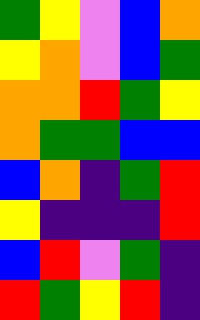[["green", "yellow", "violet", "blue", "orange"], ["yellow", "orange", "violet", "blue", "green"], ["orange", "orange", "red", "green", "yellow"], ["orange", "green", "green", "blue", "blue"], ["blue", "orange", "indigo", "green", "red"], ["yellow", "indigo", "indigo", "indigo", "red"], ["blue", "red", "violet", "green", "indigo"], ["red", "green", "yellow", "red", "indigo"]]